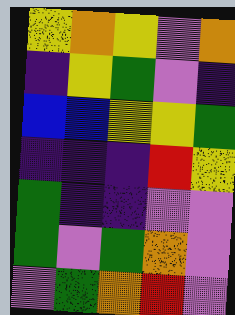[["yellow", "orange", "yellow", "violet", "orange"], ["indigo", "yellow", "green", "violet", "indigo"], ["blue", "blue", "yellow", "yellow", "green"], ["indigo", "indigo", "indigo", "red", "yellow"], ["green", "indigo", "indigo", "violet", "violet"], ["green", "violet", "green", "orange", "violet"], ["violet", "green", "orange", "red", "violet"]]